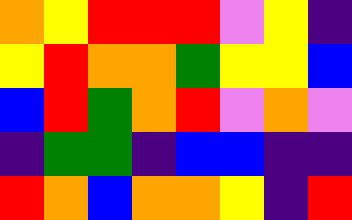[["orange", "yellow", "red", "red", "red", "violet", "yellow", "indigo"], ["yellow", "red", "orange", "orange", "green", "yellow", "yellow", "blue"], ["blue", "red", "green", "orange", "red", "violet", "orange", "violet"], ["indigo", "green", "green", "indigo", "blue", "blue", "indigo", "indigo"], ["red", "orange", "blue", "orange", "orange", "yellow", "indigo", "red"]]